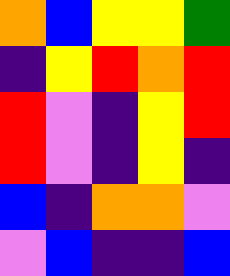[["orange", "blue", "yellow", "yellow", "green"], ["indigo", "yellow", "red", "orange", "red"], ["red", "violet", "indigo", "yellow", "red"], ["red", "violet", "indigo", "yellow", "indigo"], ["blue", "indigo", "orange", "orange", "violet"], ["violet", "blue", "indigo", "indigo", "blue"]]